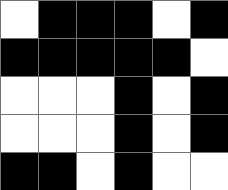[["white", "black", "black", "black", "white", "black"], ["black", "black", "black", "black", "black", "white"], ["white", "white", "white", "black", "white", "black"], ["white", "white", "white", "black", "white", "black"], ["black", "black", "white", "black", "white", "white"]]